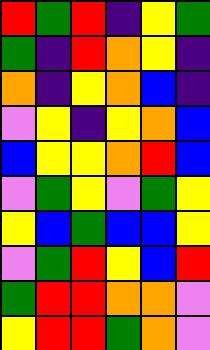[["red", "green", "red", "indigo", "yellow", "green"], ["green", "indigo", "red", "orange", "yellow", "indigo"], ["orange", "indigo", "yellow", "orange", "blue", "indigo"], ["violet", "yellow", "indigo", "yellow", "orange", "blue"], ["blue", "yellow", "yellow", "orange", "red", "blue"], ["violet", "green", "yellow", "violet", "green", "yellow"], ["yellow", "blue", "green", "blue", "blue", "yellow"], ["violet", "green", "red", "yellow", "blue", "red"], ["green", "red", "red", "orange", "orange", "violet"], ["yellow", "red", "red", "green", "orange", "violet"]]